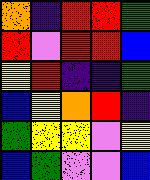[["orange", "indigo", "red", "red", "green"], ["red", "violet", "red", "red", "blue"], ["yellow", "red", "indigo", "indigo", "green"], ["blue", "yellow", "orange", "red", "indigo"], ["green", "yellow", "yellow", "violet", "yellow"], ["blue", "green", "violet", "violet", "blue"]]